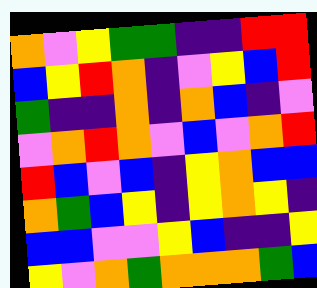[["orange", "violet", "yellow", "green", "green", "indigo", "indigo", "red", "red"], ["blue", "yellow", "red", "orange", "indigo", "violet", "yellow", "blue", "red"], ["green", "indigo", "indigo", "orange", "indigo", "orange", "blue", "indigo", "violet"], ["violet", "orange", "red", "orange", "violet", "blue", "violet", "orange", "red"], ["red", "blue", "violet", "blue", "indigo", "yellow", "orange", "blue", "blue"], ["orange", "green", "blue", "yellow", "indigo", "yellow", "orange", "yellow", "indigo"], ["blue", "blue", "violet", "violet", "yellow", "blue", "indigo", "indigo", "yellow"], ["yellow", "violet", "orange", "green", "orange", "orange", "orange", "green", "blue"]]